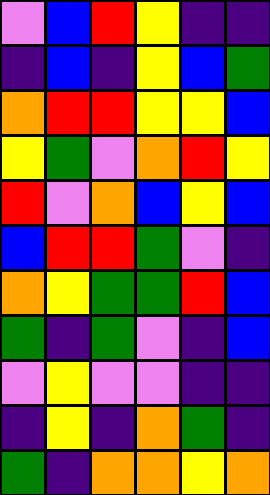[["violet", "blue", "red", "yellow", "indigo", "indigo"], ["indigo", "blue", "indigo", "yellow", "blue", "green"], ["orange", "red", "red", "yellow", "yellow", "blue"], ["yellow", "green", "violet", "orange", "red", "yellow"], ["red", "violet", "orange", "blue", "yellow", "blue"], ["blue", "red", "red", "green", "violet", "indigo"], ["orange", "yellow", "green", "green", "red", "blue"], ["green", "indigo", "green", "violet", "indigo", "blue"], ["violet", "yellow", "violet", "violet", "indigo", "indigo"], ["indigo", "yellow", "indigo", "orange", "green", "indigo"], ["green", "indigo", "orange", "orange", "yellow", "orange"]]